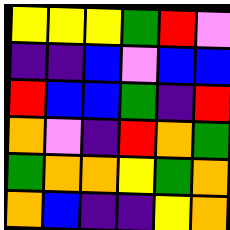[["yellow", "yellow", "yellow", "green", "red", "violet"], ["indigo", "indigo", "blue", "violet", "blue", "blue"], ["red", "blue", "blue", "green", "indigo", "red"], ["orange", "violet", "indigo", "red", "orange", "green"], ["green", "orange", "orange", "yellow", "green", "orange"], ["orange", "blue", "indigo", "indigo", "yellow", "orange"]]